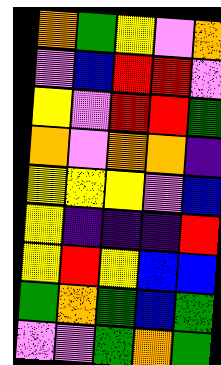[["orange", "green", "yellow", "violet", "orange"], ["violet", "blue", "red", "red", "violet"], ["yellow", "violet", "red", "red", "green"], ["orange", "violet", "orange", "orange", "indigo"], ["yellow", "yellow", "yellow", "violet", "blue"], ["yellow", "indigo", "indigo", "indigo", "red"], ["yellow", "red", "yellow", "blue", "blue"], ["green", "orange", "green", "blue", "green"], ["violet", "violet", "green", "orange", "green"]]